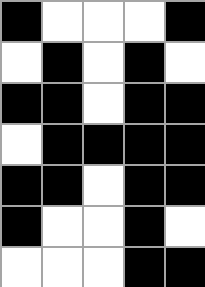[["black", "white", "white", "white", "black"], ["white", "black", "white", "black", "white"], ["black", "black", "white", "black", "black"], ["white", "black", "black", "black", "black"], ["black", "black", "white", "black", "black"], ["black", "white", "white", "black", "white"], ["white", "white", "white", "black", "black"]]